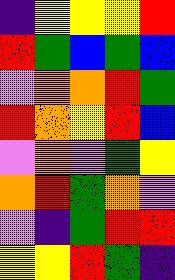[["indigo", "yellow", "yellow", "yellow", "red"], ["red", "green", "blue", "green", "blue"], ["violet", "orange", "orange", "red", "green"], ["red", "orange", "yellow", "red", "blue"], ["violet", "orange", "violet", "green", "yellow"], ["orange", "red", "green", "orange", "violet"], ["violet", "indigo", "green", "red", "red"], ["yellow", "yellow", "red", "green", "indigo"]]